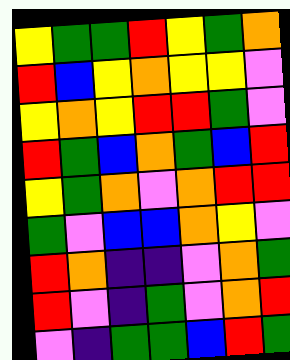[["yellow", "green", "green", "red", "yellow", "green", "orange"], ["red", "blue", "yellow", "orange", "yellow", "yellow", "violet"], ["yellow", "orange", "yellow", "red", "red", "green", "violet"], ["red", "green", "blue", "orange", "green", "blue", "red"], ["yellow", "green", "orange", "violet", "orange", "red", "red"], ["green", "violet", "blue", "blue", "orange", "yellow", "violet"], ["red", "orange", "indigo", "indigo", "violet", "orange", "green"], ["red", "violet", "indigo", "green", "violet", "orange", "red"], ["violet", "indigo", "green", "green", "blue", "red", "green"]]